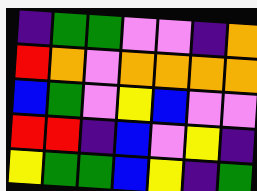[["indigo", "green", "green", "violet", "violet", "indigo", "orange"], ["red", "orange", "violet", "orange", "orange", "orange", "orange"], ["blue", "green", "violet", "yellow", "blue", "violet", "violet"], ["red", "red", "indigo", "blue", "violet", "yellow", "indigo"], ["yellow", "green", "green", "blue", "yellow", "indigo", "green"]]